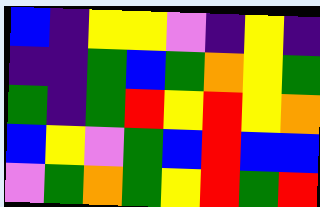[["blue", "indigo", "yellow", "yellow", "violet", "indigo", "yellow", "indigo"], ["indigo", "indigo", "green", "blue", "green", "orange", "yellow", "green"], ["green", "indigo", "green", "red", "yellow", "red", "yellow", "orange"], ["blue", "yellow", "violet", "green", "blue", "red", "blue", "blue"], ["violet", "green", "orange", "green", "yellow", "red", "green", "red"]]